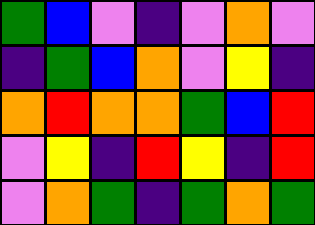[["green", "blue", "violet", "indigo", "violet", "orange", "violet"], ["indigo", "green", "blue", "orange", "violet", "yellow", "indigo"], ["orange", "red", "orange", "orange", "green", "blue", "red"], ["violet", "yellow", "indigo", "red", "yellow", "indigo", "red"], ["violet", "orange", "green", "indigo", "green", "orange", "green"]]